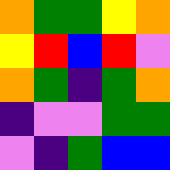[["orange", "green", "green", "yellow", "orange"], ["yellow", "red", "blue", "red", "violet"], ["orange", "green", "indigo", "green", "orange"], ["indigo", "violet", "violet", "green", "green"], ["violet", "indigo", "green", "blue", "blue"]]